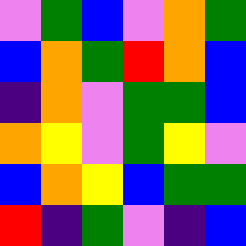[["violet", "green", "blue", "violet", "orange", "green"], ["blue", "orange", "green", "red", "orange", "blue"], ["indigo", "orange", "violet", "green", "green", "blue"], ["orange", "yellow", "violet", "green", "yellow", "violet"], ["blue", "orange", "yellow", "blue", "green", "green"], ["red", "indigo", "green", "violet", "indigo", "blue"]]